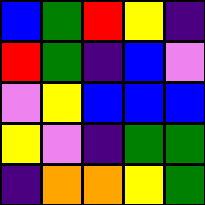[["blue", "green", "red", "yellow", "indigo"], ["red", "green", "indigo", "blue", "violet"], ["violet", "yellow", "blue", "blue", "blue"], ["yellow", "violet", "indigo", "green", "green"], ["indigo", "orange", "orange", "yellow", "green"]]